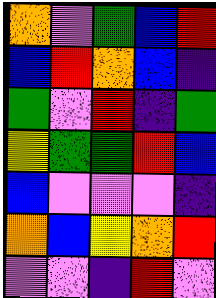[["orange", "violet", "green", "blue", "red"], ["blue", "red", "orange", "blue", "indigo"], ["green", "violet", "red", "indigo", "green"], ["yellow", "green", "green", "red", "blue"], ["blue", "violet", "violet", "violet", "indigo"], ["orange", "blue", "yellow", "orange", "red"], ["violet", "violet", "indigo", "red", "violet"]]